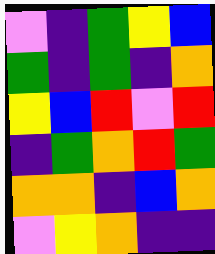[["violet", "indigo", "green", "yellow", "blue"], ["green", "indigo", "green", "indigo", "orange"], ["yellow", "blue", "red", "violet", "red"], ["indigo", "green", "orange", "red", "green"], ["orange", "orange", "indigo", "blue", "orange"], ["violet", "yellow", "orange", "indigo", "indigo"]]